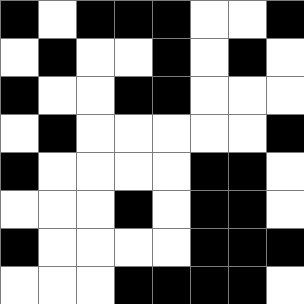[["black", "white", "black", "black", "black", "white", "white", "black"], ["white", "black", "white", "white", "black", "white", "black", "white"], ["black", "white", "white", "black", "black", "white", "white", "white"], ["white", "black", "white", "white", "white", "white", "white", "black"], ["black", "white", "white", "white", "white", "black", "black", "white"], ["white", "white", "white", "black", "white", "black", "black", "white"], ["black", "white", "white", "white", "white", "black", "black", "black"], ["white", "white", "white", "black", "black", "black", "black", "white"]]